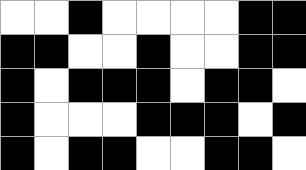[["white", "white", "black", "white", "white", "white", "white", "black", "black"], ["black", "black", "white", "white", "black", "white", "white", "black", "black"], ["black", "white", "black", "black", "black", "white", "black", "black", "white"], ["black", "white", "white", "white", "black", "black", "black", "white", "black"], ["black", "white", "black", "black", "white", "white", "black", "black", "white"]]